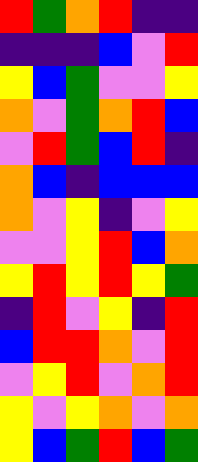[["red", "green", "orange", "red", "indigo", "indigo"], ["indigo", "indigo", "indigo", "blue", "violet", "red"], ["yellow", "blue", "green", "violet", "violet", "yellow"], ["orange", "violet", "green", "orange", "red", "blue"], ["violet", "red", "green", "blue", "red", "indigo"], ["orange", "blue", "indigo", "blue", "blue", "blue"], ["orange", "violet", "yellow", "indigo", "violet", "yellow"], ["violet", "violet", "yellow", "red", "blue", "orange"], ["yellow", "red", "yellow", "red", "yellow", "green"], ["indigo", "red", "violet", "yellow", "indigo", "red"], ["blue", "red", "red", "orange", "violet", "red"], ["violet", "yellow", "red", "violet", "orange", "red"], ["yellow", "violet", "yellow", "orange", "violet", "orange"], ["yellow", "blue", "green", "red", "blue", "green"]]